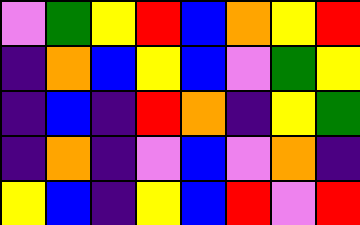[["violet", "green", "yellow", "red", "blue", "orange", "yellow", "red"], ["indigo", "orange", "blue", "yellow", "blue", "violet", "green", "yellow"], ["indigo", "blue", "indigo", "red", "orange", "indigo", "yellow", "green"], ["indigo", "orange", "indigo", "violet", "blue", "violet", "orange", "indigo"], ["yellow", "blue", "indigo", "yellow", "blue", "red", "violet", "red"]]